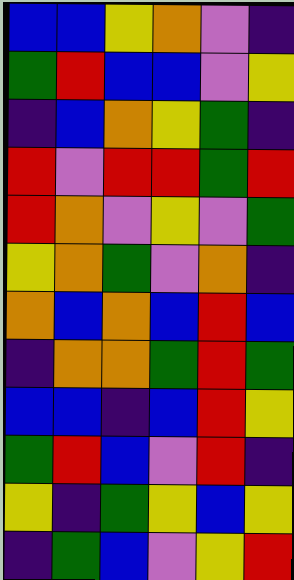[["blue", "blue", "yellow", "orange", "violet", "indigo"], ["green", "red", "blue", "blue", "violet", "yellow"], ["indigo", "blue", "orange", "yellow", "green", "indigo"], ["red", "violet", "red", "red", "green", "red"], ["red", "orange", "violet", "yellow", "violet", "green"], ["yellow", "orange", "green", "violet", "orange", "indigo"], ["orange", "blue", "orange", "blue", "red", "blue"], ["indigo", "orange", "orange", "green", "red", "green"], ["blue", "blue", "indigo", "blue", "red", "yellow"], ["green", "red", "blue", "violet", "red", "indigo"], ["yellow", "indigo", "green", "yellow", "blue", "yellow"], ["indigo", "green", "blue", "violet", "yellow", "red"]]